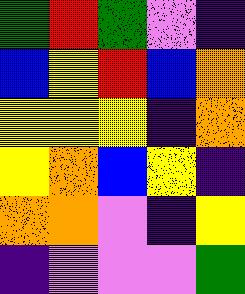[["green", "red", "green", "violet", "indigo"], ["blue", "yellow", "red", "blue", "orange"], ["yellow", "yellow", "yellow", "indigo", "orange"], ["yellow", "orange", "blue", "yellow", "indigo"], ["orange", "orange", "violet", "indigo", "yellow"], ["indigo", "violet", "violet", "violet", "green"]]